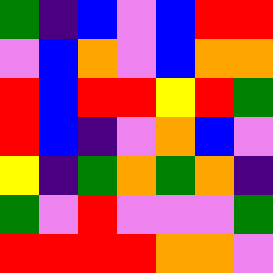[["green", "indigo", "blue", "violet", "blue", "red", "red"], ["violet", "blue", "orange", "violet", "blue", "orange", "orange"], ["red", "blue", "red", "red", "yellow", "red", "green"], ["red", "blue", "indigo", "violet", "orange", "blue", "violet"], ["yellow", "indigo", "green", "orange", "green", "orange", "indigo"], ["green", "violet", "red", "violet", "violet", "violet", "green"], ["red", "red", "red", "red", "orange", "orange", "violet"]]